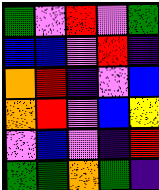[["green", "violet", "red", "violet", "green"], ["blue", "blue", "violet", "red", "indigo"], ["orange", "red", "indigo", "violet", "blue"], ["orange", "red", "violet", "blue", "yellow"], ["violet", "blue", "violet", "indigo", "red"], ["green", "green", "orange", "green", "indigo"]]